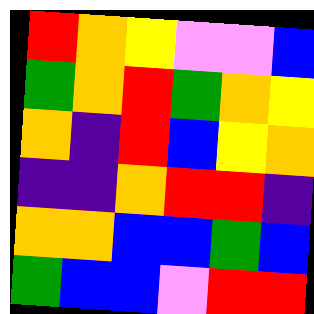[["red", "orange", "yellow", "violet", "violet", "blue"], ["green", "orange", "red", "green", "orange", "yellow"], ["orange", "indigo", "red", "blue", "yellow", "orange"], ["indigo", "indigo", "orange", "red", "red", "indigo"], ["orange", "orange", "blue", "blue", "green", "blue"], ["green", "blue", "blue", "violet", "red", "red"]]